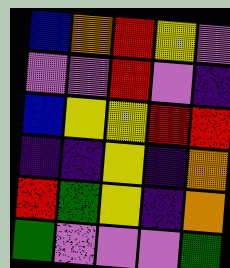[["blue", "orange", "red", "yellow", "violet"], ["violet", "violet", "red", "violet", "indigo"], ["blue", "yellow", "yellow", "red", "red"], ["indigo", "indigo", "yellow", "indigo", "orange"], ["red", "green", "yellow", "indigo", "orange"], ["green", "violet", "violet", "violet", "green"]]